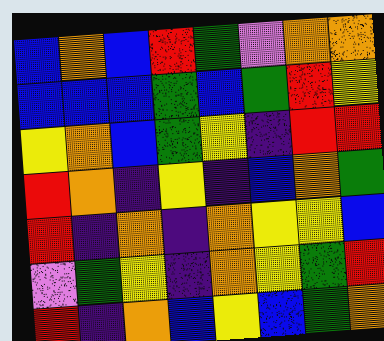[["blue", "orange", "blue", "red", "green", "violet", "orange", "orange"], ["blue", "blue", "blue", "green", "blue", "green", "red", "yellow"], ["yellow", "orange", "blue", "green", "yellow", "indigo", "red", "red"], ["red", "orange", "indigo", "yellow", "indigo", "blue", "orange", "green"], ["red", "indigo", "orange", "indigo", "orange", "yellow", "yellow", "blue"], ["violet", "green", "yellow", "indigo", "orange", "yellow", "green", "red"], ["red", "indigo", "orange", "blue", "yellow", "blue", "green", "orange"]]